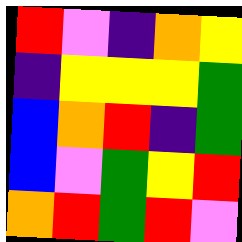[["red", "violet", "indigo", "orange", "yellow"], ["indigo", "yellow", "yellow", "yellow", "green"], ["blue", "orange", "red", "indigo", "green"], ["blue", "violet", "green", "yellow", "red"], ["orange", "red", "green", "red", "violet"]]